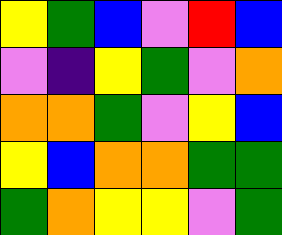[["yellow", "green", "blue", "violet", "red", "blue"], ["violet", "indigo", "yellow", "green", "violet", "orange"], ["orange", "orange", "green", "violet", "yellow", "blue"], ["yellow", "blue", "orange", "orange", "green", "green"], ["green", "orange", "yellow", "yellow", "violet", "green"]]